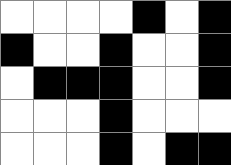[["white", "white", "white", "white", "black", "white", "black"], ["black", "white", "white", "black", "white", "white", "black"], ["white", "black", "black", "black", "white", "white", "black"], ["white", "white", "white", "black", "white", "white", "white"], ["white", "white", "white", "black", "white", "black", "black"]]